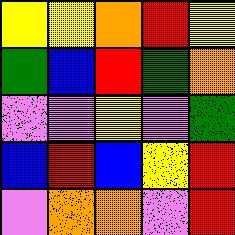[["yellow", "yellow", "orange", "red", "yellow"], ["green", "blue", "red", "green", "orange"], ["violet", "violet", "yellow", "violet", "green"], ["blue", "red", "blue", "yellow", "red"], ["violet", "orange", "orange", "violet", "red"]]